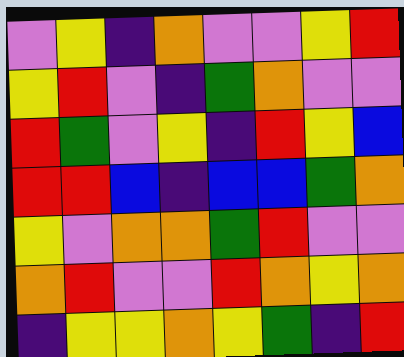[["violet", "yellow", "indigo", "orange", "violet", "violet", "yellow", "red"], ["yellow", "red", "violet", "indigo", "green", "orange", "violet", "violet"], ["red", "green", "violet", "yellow", "indigo", "red", "yellow", "blue"], ["red", "red", "blue", "indigo", "blue", "blue", "green", "orange"], ["yellow", "violet", "orange", "orange", "green", "red", "violet", "violet"], ["orange", "red", "violet", "violet", "red", "orange", "yellow", "orange"], ["indigo", "yellow", "yellow", "orange", "yellow", "green", "indigo", "red"]]